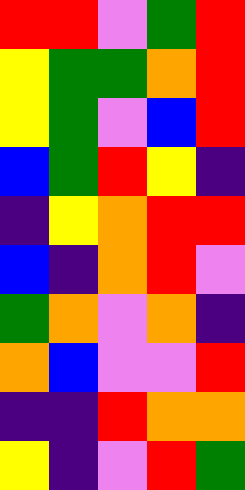[["red", "red", "violet", "green", "red"], ["yellow", "green", "green", "orange", "red"], ["yellow", "green", "violet", "blue", "red"], ["blue", "green", "red", "yellow", "indigo"], ["indigo", "yellow", "orange", "red", "red"], ["blue", "indigo", "orange", "red", "violet"], ["green", "orange", "violet", "orange", "indigo"], ["orange", "blue", "violet", "violet", "red"], ["indigo", "indigo", "red", "orange", "orange"], ["yellow", "indigo", "violet", "red", "green"]]